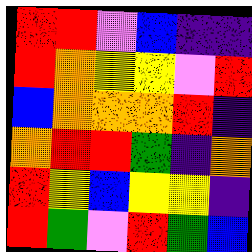[["red", "red", "violet", "blue", "indigo", "indigo"], ["red", "orange", "yellow", "yellow", "violet", "red"], ["blue", "orange", "orange", "orange", "red", "indigo"], ["orange", "red", "red", "green", "indigo", "orange"], ["red", "yellow", "blue", "yellow", "yellow", "indigo"], ["red", "green", "violet", "red", "green", "blue"]]